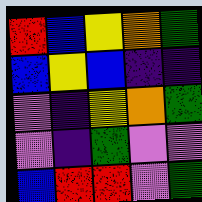[["red", "blue", "yellow", "orange", "green"], ["blue", "yellow", "blue", "indigo", "indigo"], ["violet", "indigo", "yellow", "orange", "green"], ["violet", "indigo", "green", "violet", "violet"], ["blue", "red", "red", "violet", "green"]]